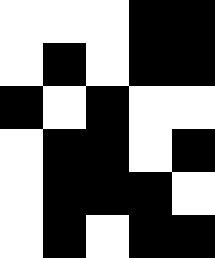[["white", "white", "white", "black", "black"], ["white", "black", "white", "black", "black"], ["black", "white", "black", "white", "white"], ["white", "black", "black", "white", "black"], ["white", "black", "black", "black", "white"], ["white", "black", "white", "black", "black"]]